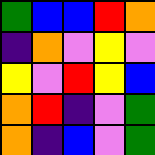[["green", "blue", "blue", "red", "orange"], ["indigo", "orange", "violet", "yellow", "violet"], ["yellow", "violet", "red", "yellow", "blue"], ["orange", "red", "indigo", "violet", "green"], ["orange", "indigo", "blue", "violet", "green"]]